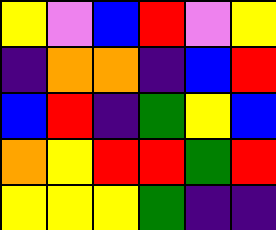[["yellow", "violet", "blue", "red", "violet", "yellow"], ["indigo", "orange", "orange", "indigo", "blue", "red"], ["blue", "red", "indigo", "green", "yellow", "blue"], ["orange", "yellow", "red", "red", "green", "red"], ["yellow", "yellow", "yellow", "green", "indigo", "indigo"]]